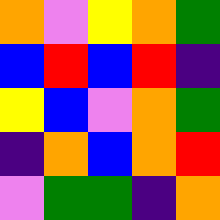[["orange", "violet", "yellow", "orange", "green"], ["blue", "red", "blue", "red", "indigo"], ["yellow", "blue", "violet", "orange", "green"], ["indigo", "orange", "blue", "orange", "red"], ["violet", "green", "green", "indigo", "orange"]]